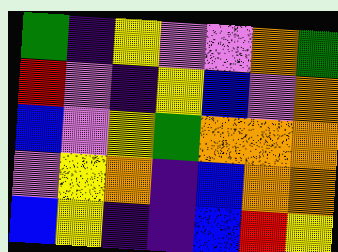[["green", "indigo", "yellow", "violet", "violet", "orange", "green"], ["red", "violet", "indigo", "yellow", "blue", "violet", "orange"], ["blue", "violet", "yellow", "green", "orange", "orange", "orange"], ["violet", "yellow", "orange", "indigo", "blue", "orange", "orange"], ["blue", "yellow", "indigo", "indigo", "blue", "red", "yellow"]]